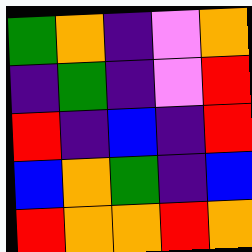[["green", "orange", "indigo", "violet", "orange"], ["indigo", "green", "indigo", "violet", "red"], ["red", "indigo", "blue", "indigo", "red"], ["blue", "orange", "green", "indigo", "blue"], ["red", "orange", "orange", "red", "orange"]]